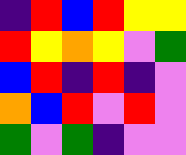[["indigo", "red", "blue", "red", "yellow", "yellow"], ["red", "yellow", "orange", "yellow", "violet", "green"], ["blue", "red", "indigo", "red", "indigo", "violet"], ["orange", "blue", "red", "violet", "red", "violet"], ["green", "violet", "green", "indigo", "violet", "violet"]]